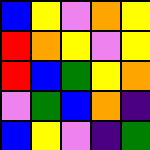[["blue", "yellow", "violet", "orange", "yellow"], ["red", "orange", "yellow", "violet", "yellow"], ["red", "blue", "green", "yellow", "orange"], ["violet", "green", "blue", "orange", "indigo"], ["blue", "yellow", "violet", "indigo", "green"]]